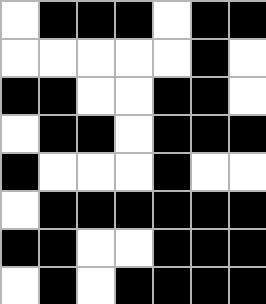[["white", "black", "black", "black", "white", "black", "black"], ["white", "white", "white", "white", "white", "black", "white"], ["black", "black", "white", "white", "black", "black", "white"], ["white", "black", "black", "white", "black", "black", "black"], ["black", "white", "white", "white", "black", "white", "white"], ["white", "black", "black", "black", "black", "black", "black"], ["black", "black", "white", "white", "black", "black", "black"], ["white", "black", "white", "black", "black", "black", "black"]]